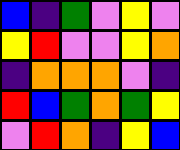[["blue", "indigo", "green", "violet", "yellow", "violet"], ["yellow", "red", "violet", "violet", "yellow", "orange"], ["indigo", "orange", "orange", "orange", "violet", "indigo"], ["red", "blue", "green", "orange", "green", "yellow"], ["violet", "red", "orange", "indigo", "yellow", "blue"]]